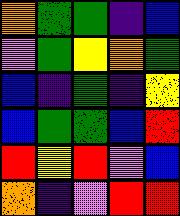[["orange", "green", "green", "indigo", "blue"], ["violet", "green", "yellow", "orange", "green"], ["blue", "indigo", "green", "indigo", "yellow"], ["blue", "green", "green", "blue", "red"], ["red", "yellow", "red", "violet", "blue"], ["orange", "indigo", "violet", "red", "red"]]